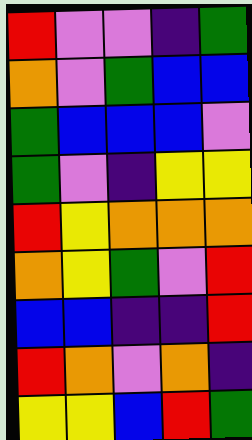[["red", "violet", "violet", "indigo", "green"], ["orange", "violet", "green", "blue", "blue"], ["green", "blue", "blue", "blue", "violet"], ["green", "violet", "indigo", "yellow", "yellow"], ["red", "yellow", "orange", "orange", "orange"], ["orange", "yellow", "green", "violet", "red"], ["blue", "blue", "indigo", "indigo", "red"], ["red", "orange", "violet", "orange", "indigo"], ["yellow", "yellow", "blue", "red", "green"]]